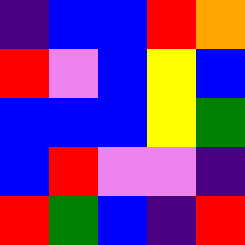[["indigo", "blue", "blue", "red", "orange"], ["red", "violet", "blue", "yellow", "blue"], ["blue", "blue", "blue", "yellow", "green"], ["blue", "red", "violet", "violet", "indigo"], ["red", "green", "blue", "indigo", "red"]]